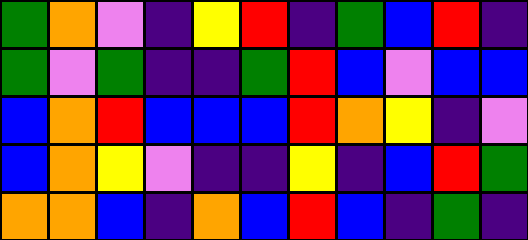[["green", "orange", "violet", "indigo", "yellow", "red", "indigo", "green", "blue", "red", "indigo"], ["green", "violet", "green", "indigo", "indigo", "green", "red", "blue", "violet", "blue", "blue"], ["blue", "orange", "red", "blue", "blue", "blue", "red", "orange", "yellow", "indigo", "violet"], ["blue", "orange", "yellow", "violet", "indigo", "indigo", "yellow", "indigo", "blue", "red", "green"], ["orange", "orange", "blue", "indigo", "orange", "blue", "red", "blue", "indigo", "green", "indigo"]]